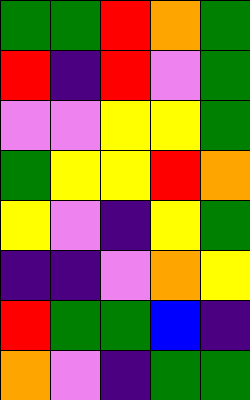[["green", "green", "red", "orange", "green"], ["red", "indigo", "red", "violet", "green"], ["violet", "violet", "yellow", "yellow", "green"], ["green", "yellow", "yellow", "red", "orange"], ["yellow", "violet", "indigo", "yellow", "green"], ["indigo", "indigo", "violet", "orange", "yellow"], ["red", "green", "green", "blue", "indigo"], ["orange", "violet", "indigo", "green", "green"]]